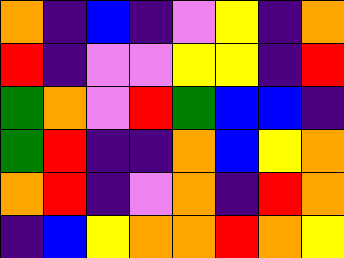[["orange", "indigo", "blue", "indigo", "violet", "yellow", "indigo", "orange"], ["red", "indigo", "violet", "violet", "yellow", "yellow", "indigo", "red"], ["green", "orange", "violet", "red", "green", "blue", "blue", "indigo"], ["green", "red", "indigo", "indigo", "orange", "blue", "yellow", "orange"], ["orange", "red", "indigo", "violet", "orange", "indigo", "red", "orange"], ["indigo", "blue", "yellow", "orange", "orange", "red", "orange", "yellow"]]